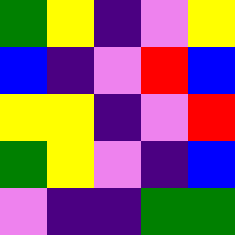[["green", "yellow", "indigo", "violet", "yellow"], ["blue", "indigo", "violet", "red", "blue"], ["yellow", "yellow", "indigo", "violet", "red"], ["green", "yellow", "violet", "indigo", "blue"], ["violet", "indigo", "indigo", "green", "green"]]